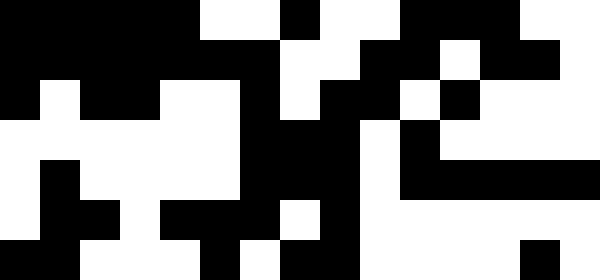[["black", "black", "black", "black", "black", "white", "white", "black", "white", "white", "black", "black", "black", "white", "white"], ["black", "black", "black", "black", "black", "black", "black", "white", "white", "black", "black", "white", "black", "black", "white"], ["black", "white", "black", "black", "white", "white", "black", "white", "black", "black", "white", "black", "white", "white", "white"], ["white", "white", "white", "white", "white", "white", "black", "black", "black", "white", "black", "white", "white", "white", "white"], ["white", "black", "white", "white", "white", "white", "black", "black", "black", "white", "black", "black", "black", "black", "black"], ["white", "black", "black", "white", "black", "black", "black", "white", "black", "white", "white", "white", "white", "white", "white"], ["black", "black", "white", "white", "white", "black", "white", "black", "black", "white", "white", "white", "white", "black", "white"]]